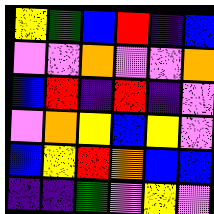[["yellow", "green", "blue", "red", "indigo", "blue"], ["violet", "violet", "orange", "violet", "violet", "orange"], ["blue", "red", "indigo", "red", "indigo", "violet"], ["violet", "orange", "yellow", "blue", "yellow", "violet"], ["blue", "yellow", "red", "orange", "blue", "blue"], ["indigo", "indigo", "green", "violet", "yellow", "violet"]]